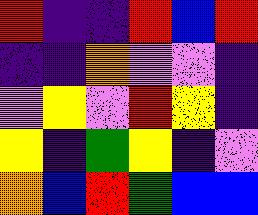[["red", "indigo", "indigo", "red", "blue", "red"], ["indigo", "indigo", "orange", "violet", "violet", "indigo"], ["violet", "yellow", "violet", "red", "yellow", "indigo"], ["yellow", "indigo", "green", "yellow", "indigo", "violet"], ["orange", "blue", "red", "green", "blue", "blue"]]